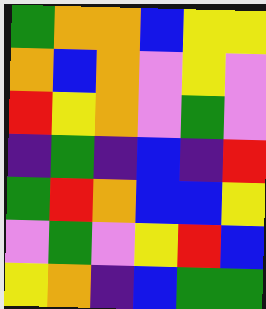[["green", "orange", "orange", "blue", "yellow", "yellow"], ["orange", "blue", "orange", "violet", "yellow", "violet"], ["red", "yellow", "orange", "violet", "green", "violet"], ["indigo", "green", "indigo", "blue", "indigo", "red"], ["green", "red", "orange", "blue", "blue", "yellow"], ["violet", "green", "violet", "yellow", "red", "blue"], ["yellow", "orange", "indigo", "blue", "green", "green"]]